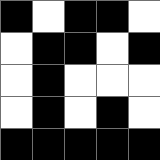[["black", "white", "black", "black", "white"], ["white", "black", "black", "white", "black"], ["white", "black", "white", "white", "white"], ["white", "black", "white", "black", "white"], ["black", "black", "black", "black", "black"]]